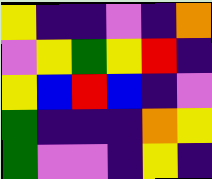[["yellow", "indigo", "indigo", "violet", "indigo", "orange"], ["violet", "yellow", "green", "yellow", "red", "indigo"], ["yellow", "blue", "red", "blue", "indigo", "violet"], ["green", "indigo", "indigo", "indigo", "orange", "yellow"], ["green", "violet", "violet", "indigo", "yellow", "indigo"]]